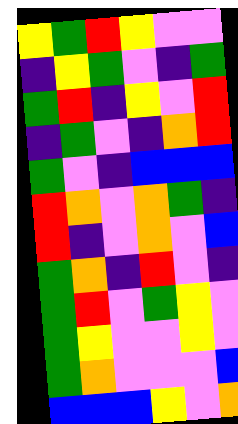[["yellow", "green", "red", "yellow", "violet", "violet"], ["indigo", "yellow", "green", "violet", "indigo", "green"], ["green", "red", "indigo", "yellow", "violet", "red"], ["indigo", "green", "violet", "indigo", "orange", "red"], ["green", "violet", "indigo", "blue", "blue", "blue"], ["red", "orange", "violet", "orange", "green", "indigo"], ["red", "indigo", "violet", "orange", "violet", "blue"], ["green", "orange", "indigo", "red", "violet", "indigo"], ["green", "red", "violet", "green", "yellow", "violet"], ["green", "yellow", "violet", "violet", "yellow", "violet"], ["green", "orange", "violet", "violet", "violet", "blue"], ["blue", "blue", "blue", "yellow", "violet", "orange"]]